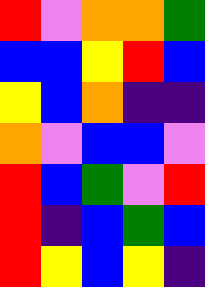[["red", "violet", "orange", "orange", "green"], ["blue", "blue", "yellow", "red", "blue"], ["yellow", "blue", "orange", "indigo", "indigo"], ["orange", "violet", "blue", "blue", "violet"], ["red", "blue", "green", "violet", "red"], ["red", "indigo", "blue", "green", "blue"], ["red", "yellow", "blue", "yellow", "indigo"]]